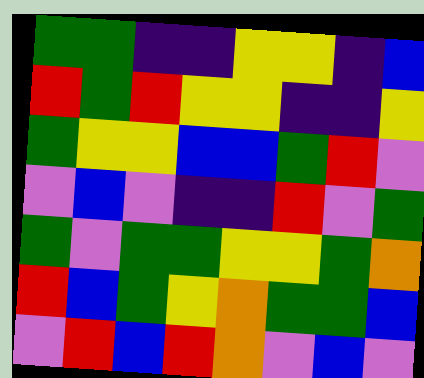[["green", "green", "indigo", "indigo", "yellow", "yellow", "indigo", "blue"], ["red", "green", "red", "yellow", "yellow", "indigo", "indigo", "yellow"], ["green", "yellow", "yellow", "blue", "blue", "green", "red", "violet"], ["violet", "blue", "violet", "indigo", "indigo", "red", "violet", "green"], ["green", "violet", "green", "green", "yellow", "yellow", "green", "orange"], ["red", "blue", "green", "yellow", "orange", "green", "green", "blue"], ["violet", "red", "blue", "red", "orange", "violet", "blue", "violet"]]